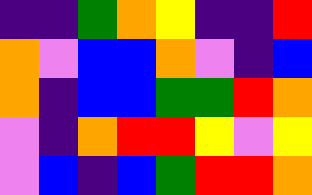[["indigo", "indigo", "green", "orange", "yellow", "indigo", "indigo", "red"], ["orange", "violet", "blue", "blue", "orange", "violet", "indigo", "blue"], ["orange", "indigo", "blue", "blue", "green", "green", "red", "orange"], ["violet", "indigo", "orange", "red", "red", "yellow", "violet", "yellow"], ["violet", "blue", "indigo", "blue", "green", "red", "red", "orange"]]